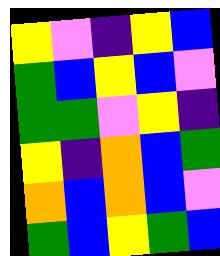[["yellow", "violet", "indigo", "yellow", "blue"], ["green", "blue", "yellow", "blue", "violet"], ["green", "green", "violet", "yellow", "indigo"], ["yellow", "indigo", "orange", "blue", "green"], ["orange", "blue", "orange", "blue", "violet"], ["green", "blue", "yellow", "green", "blue"]]